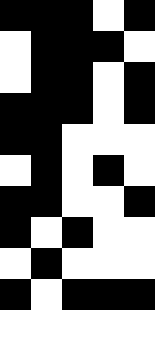[["black", "black", "black", "white", "black"], ["white", "black", "black", "black", "white"], ["white", "black", "black", "white", "black"], ["black", "black", "black", "white", "black"], ["black", "black", "white", "white", "white"], ["white", "black", "white", "black", "white"], ["black", "black", "white", "white", "black"], ["black", "white", "black", "white", "white"], ["white", "black", "white", "white", "white"], ["black", "white", "black", "black", "black"], ["white", "white", "white", "white", "white"]]